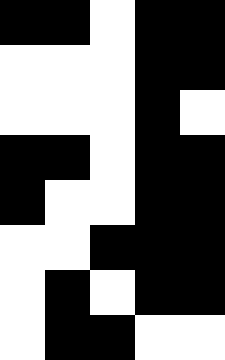[["black", "black", "white", "black", "black"], ["white", "white", "white", "black", "black"], ["white", "white", "white", "black", "white"], ["black", "black", "white", "black", "black"], ["black", "white", "white", "black", "black"], ["white", "white", "black", "black", "black"], ["white", "black", "white", "black", "black"], ["white", "black", "black", "white", "white"]]